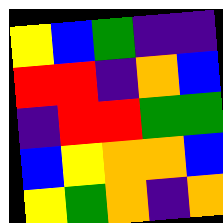[["yellow", "blue", "green", "indigo", "indigo"], ["red", "red", "indigo", "orange", "blue"], ["indigo", "red", "red", "green", "green"], ["blue", "yellow", "orange", "orange", "blue"], ["yellow", "green", "orange", "indigo", "orange"]]